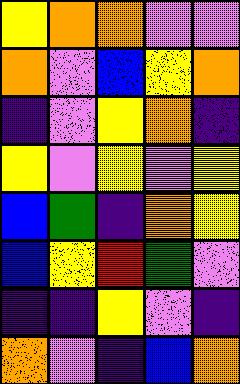[["yellow", "orange", "orange", "violet", "violet"], ["orange", "violet", "blue", "yellow", "orange"], ["indigo", "violet", "yellow", "orange", "indigo"], ["yellow", "violet", "yellow", "violet", "yellow"], ["blue", "green", "indigo", "orange", "yellow"], ["blue", "yellow", "red", "green", "violet"], ["indigo", "indigo", "yellow", "violet", "indigo"], ["orange", "violet", "indigo", "blue", "orange"]]